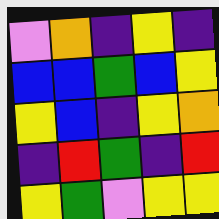[["violet", "orange", "indigo", "yellow", "indigo"], ["blue", "blue", "green", "blue", "yellow"], ["yellow", "blue", "indigo", "yellow", "orange"], ["indigo", "red", "green", "indigo", "red"], ["yellow", "green", "violet", "yellow", "yellow"]]